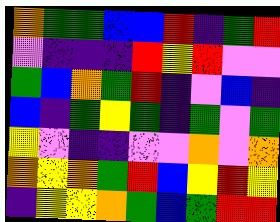[["orange", "green", "green", "blue", "blue", "red", "indigo", "green", "red"], ["violet", "indigo", "indigo", "indigo", "red", "yellow", "red", "violet", "violet"], ["green", "blue", "orange", "green", "red", "indigo", "violet", "blue", "indigo"], ["blue", "indigo", "green", "yellow", "green", "indigo", "green", "violet", "green"], ["yellow", "violet", "indigo", "indigo", "violet", "violet", "orange", "violet", "orange"], ["orange", "yellow", "orange", "green", "red", "blue", "yellow", "red", "yellow"], ["indigo", "yellow", "yellow", "orange", "green", "blue", "green", "red", "red"]]